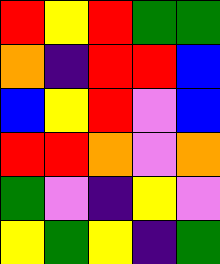[["red", "yellow", "red", "green", "green"], ["orange", "indigo", "red", "red", "blue"], ["blue", "yellow", "red", "violet", "blue"], ["red", "red", "orange", "violet", "orange"], ["green", "violet", "indigo", "yellow", "violet"], ["yellow", "green", "yellow", "indigo", "green"]]